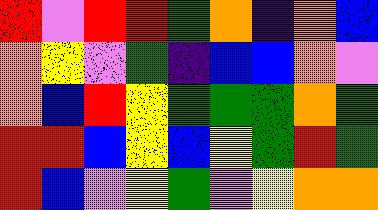[["red", "violet", "red", "red", "green", "orange", "indigo", "orange", "blue"], ["orange", "yellow", "violet", "green", "indigo", "blue", "blue", "orange", "violet"], ["orange", "blue", "red", "yellow", "green", "green", "green", "orange", "green"], ["red", "red", "blue", "yellow", "blue", "yellow", "green", "red", "green"], ["red", "blue", "violet", "yellow", "green", "violet", "yellow", "orange", "orange"]]